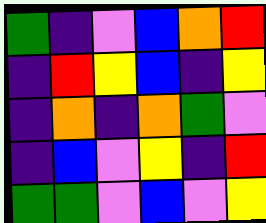[["green", "indigo", "violet", "blue", "orange", "red"], ["indigo", "red", "yellow", "blue", "indigo", "yellow"], ["indigo", "orange", "indigo", "orange", "green", "violet"], ["indigo", "blue", "violet", "yellow", "indigo", "red"], ["green", "green", "violet", "blue", "violet", "yellow"]]